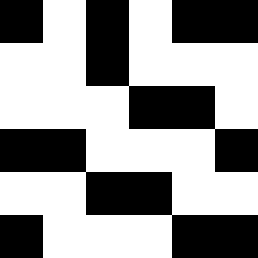[["black", "white", "black", "white", "black", "black"], ["white", "white", "black", "white", "white", "white"], ["white", "white", "white", "black", "black", "white"], ["black", "black", "white", "white", "white", "black"], ["white", "white", "black", "black", "white", "white"], ["black", "white", "white", "white", "black", "black"]]